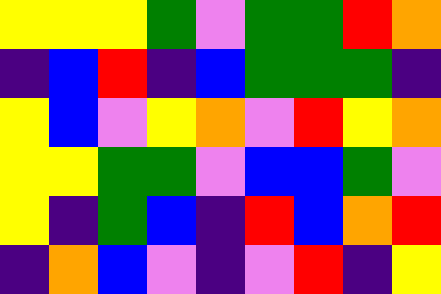[["yellow", "yellow", "yellow", "green", "violet", "green", "green", "red", "orange"], ["indigo", "blue", "red", "indigo", "blue", "green", "green", "green", "indigo"], ["yellow", "blue", "violet", "yellow", "orange", "violet", "red", "yellow", "orange"], ["yellow", "yellow", "green", "green", "violet", "blue", "blue", "green", "violet"], ["yellow", "indigo", "green", "blue", "indigo", "red", "blue", "orange", "red"], ["indigo", "orange", "blue", "violet", "indigo", "violet", "red", "indigo", "yellow"]]